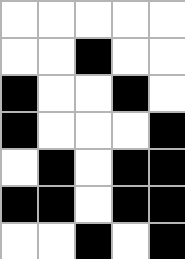[["white", "white", "white", "white", "white"], ["white", "white", "black", "white", "white"], ["black", "white", "white", "black", "white"], ["black", "white", "white", "white", "black"], ["white", "black", "white", "black", "black"], ["black", "black", "white", "black", "black"], ["white", "white", "black", "white", "black"]]